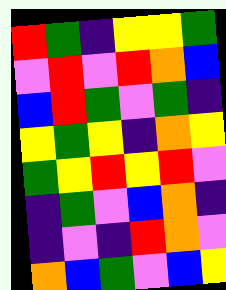[["red", "green", "indigo", "yellow", "yellow", "green"], ["violet", "red", "violet", "red", "orange", "blue"], ["blue", "red", "green", "violet", "green", "indigo"], ["yellow", "green", "yellow", "indigo", "orange", "yellow"], ["green", "yellow", "red", "yellow", "red", "violet"], ["indigo", "green", "violet", "blue", "orange", "indigo"], ["indigo", "violet", "indigo", "red", "orange", "violet"], ["orange", "blue", "green", "violet", "blue", "yellow"]]